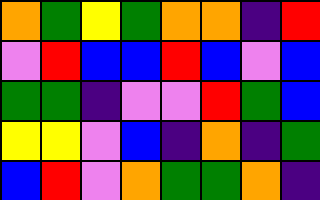[["orange", "green", "yellow", "green", "orange", "orange", "indigo", "red"], ["violet", "red", "blue", "blue", "red", "blue", "violet", "blue"], ["green", "green", "indigo", "violet", "violet", "red", "green", "blue"], ["yellow", "yellow", "violet", "blue", "indigo", "orange", "indigo", "green"], ["blue", "red", "violet", "orange", "green", "green", "orange", "indigo"]]